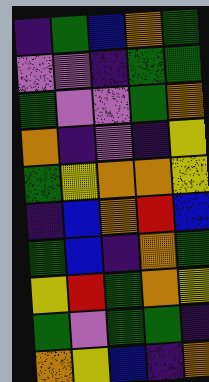[["indigo", "green", "blue", "orange", "green"], ["violet", "violet", "indigo", "green", "green"], ["green", "violet", "violet", "green", "orange"], ["orange", "indigo", "violet", "indigo", "yellow"], ["green", "yellow", "orange", "orange", "yellow"], ["indigo", "blue", "orange", "red", "blue"], ["green", "blue", "indigo", "orange", "green"], ["yellow", "red", "green", "orange", "yellow"], ["green", "violet", "green", "green", "indigo"], ["orange", "yellow", "blue", "indigo", "orange"]]